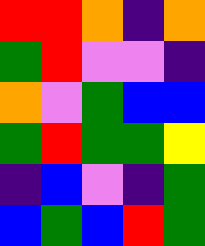[["red", "red", "orange", "indigo", "orange"], ["green", "red", "violet", "violet", "indigo"], ["orange", "violet", "green", "blue", "blue"], ["green", "red", "green", "green", "yellow"], ["indigo", "blue", "violet", "indigo", "green"], ["blue", "green", "blue", "red", "green"]]